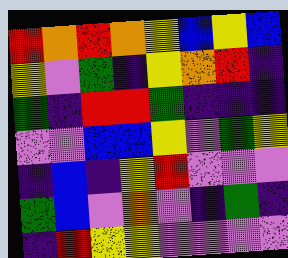[["red", "orange", "red", "orange", "yellow", "blue", "yellow", "blue"], ["yellow", "violet", "green", "indigo", "yellow", "orange", "red", "indigo"], ["green", "indigo", "red", "red", "green", "indigo", "indigo", "indigo"], ["violet", "violet", "blue", "blue", "yellow", "violet", "green", "yellow"], ["indigo", "blue", "indigo", "yellow", "red", "violet", "violet", "violet"], ["green", "blue", "violet", "orange", "violet", "indigo", "green", "indigo"], ["indigo", "red", "yellow", "yellow", "violet", "violet", "violet", "violet"]]